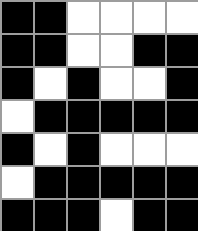[["black", "black", "white", "white", "white", "white"], ["black", "black", "white", "white", "black", "black"], ["black", "white", "black", "white", "white", "black"], ["white", "black", "black", "black", "black", "black"], ["black", "white", "black", "white", "white", "white"], ["white", "black", "black", "black", "black", "black"], ["black", "black", "black", "white", "black", "black"]]